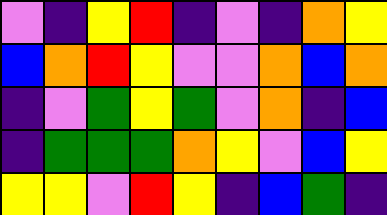[["violet", "indigo", "yellow", "red", "indigo", "violet", "indigo", "orange", "yellow"], ["blue", "orange", "red", "yellow", "violet", "violet", "orange", "blue", "orange"], ["indigo", "violet", "green", "yellow", "green", "violet", "orange", "indigo", "blue"], ["indigo", "green", "green", "green", "orange", "yellow", "violet", "blue", "yellow"], ["yellow", "yellow", "violet", "red", "yellow", "indigo", "blue", "green", "indigo"]]